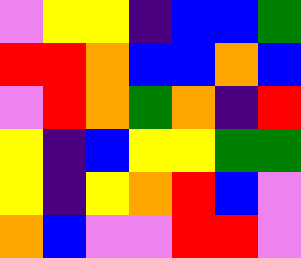[["violet", "yellow", "yellow", "indigo", "blue", "blue", "green"], ["red", "red", "orange", "blue", "blue", "orange", "blue"], ["violet", "red", "orange", "green", "orange", "indigo", "red"], ["yellow", "indigo", "blue", "yellow", "yellow", "green", "green"], ["yellow", "indigo", "yellow", "orange", "red", "blue", "violet"], ["orange", "blue", "violet", "violet", "red", "red", "violet"]]